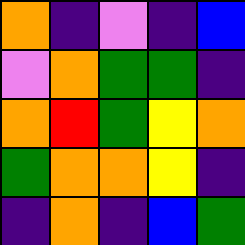[["orange", "indigo", "violet", "indigo", "blue"], ["violet", "orange", "green", "green", "indigo"], ["orange", "red", "green", "yellow", "orange"], ["green", "orange", "orange", "yellow", "indigo"], ["indigo", "orange", "indigo", "blue", "green"]]